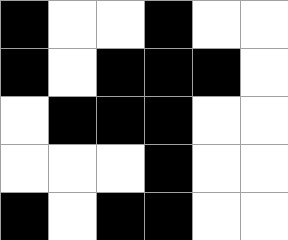[["black", "white", "white", "black", "white", "white"], ["black", "white", "black", "black", "black", "white"], ["white", "black", "black", "black", "white", "white"], ["white", "white", "white", "black", "white", "white"], ["black", "white", "black", "black", "white", "white"]]